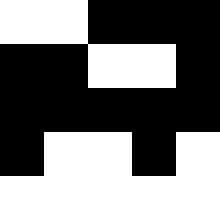[["white", "white", "black", "black", "black"], ["black", "black", "white", "white", "black"], ["black", "black", "black", "black", "black"], ["black", "white", "white", "black", "white"], ["white", "white", "white", "white", "white"]]